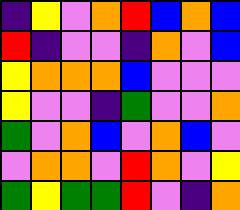[["indigo", "yellow", "violet", "orange", "red", "blue", "orange", "blue"], ["red", "indigo", "violet", "violet", "indigo", "orange", "violet", "blue"], ["yellow", "orange", "orange", "orange", "blue", "violet", "violet", "violet"], ["yellow", "violet", "violet", "indigo", "green", "violet", "violet", "orange"], ["green", "violet", "orange", "blue", "violet", "orange", "blue", "violet"], ["violet", "orange", "orange", "violet", "red", "orange", "violet", "yellow"], ["green", "yellow", "green", "green", "red", "violet", "indigo", "orange"]]